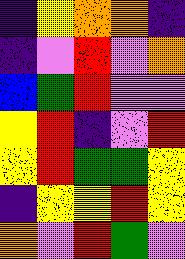[["indigo", "yellow", "orange", "orange", "indigo"], ["indigo", "violet", "red", "violet", "orange"], ["blue", "green", "red", "violet", "violet"], ["yellow", "red", "indigo", "violet", "red"], ["yellow", "red", "green", "green", "yellow"], ["indigo", "yellow", "yellow", "red", "yellow"], ["orange", "violet", "red", "green", "violet"]]